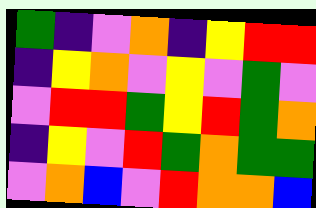[["green", "indigo", "violet", "orange", "indigo", "yellow", "red", "red"], ["indigo", "yellow", "orange", "violet", "yellow", "violet", "green", "violet"], ["violet", "red", "red", "green", "yellow", "red", "green", "orange"], ["indigo", "yellow", "violet", "red", "green", "orange", "green", "green"], ["violet", "orange", "blue", "violet", "red", "orange", "orange", "blue"]]